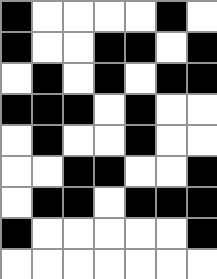[["black", "white", "white", "white", "white", "black", "white"], ["black", "white", "white", "black", "black", "white", "black"], ["white", "black", "white", "black", "white", "black", "black"], ["black", "black", "black", "white", "black", "white", "white"], ["white", "black", "white", "white", "black", "white", "white"], ["white", "white", "black", "black", "white", "white", "black"], ["white", "black", "black", "white", "black", "black", "black"], ["black", "white", "white", "white", "white", "white", "black"], ["white", "white", "white", "white", "white", "white", "white"]]